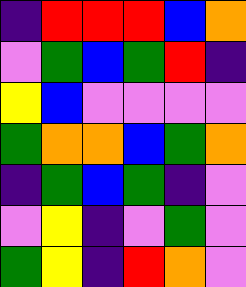[["indigo", "red", "red", "red", "blue", "orange"], ["violet", "green", "blue", "green", "red", "indigo"], ["yellow", "blue", "violet", "violet", "violet", "violet"], ["green", "orange", "orange", "blue", "green", "orange"], ["indigo", "green", "blue", "green", "indigo", "violet"], ["violet", "yellow", "indigo", "violet", "green", "violet"], ["green", "yellow", "indigo", "red", "orange", "violet"]]